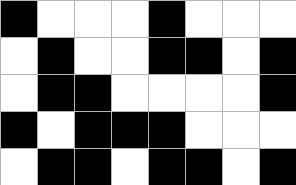[["black", "white", "white", "white", "black", "white", "white", "white"], ["white", "black", "white", "white", "black", "black", "white", "black"], ["white", "black", "black", "white", "white", "white", "white", "black"], ["black", "white", "black", "black", "black", "white", "white", "white"], ["white", "black", "black", "white", "black", "black", "white", "black"]]